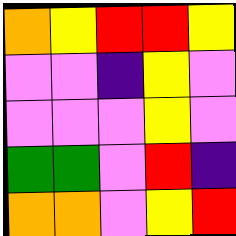[["orange", "yellow", "red", "red", "yellow"], ["violet", "violet", "indigo", "yellow", "violet"], ["violet", "violet", "violet", "yellow", "violet"], ["green", "green", "violet", "red", "indigo"], ["orange", "orange", "violet", "yellow", "red"]]